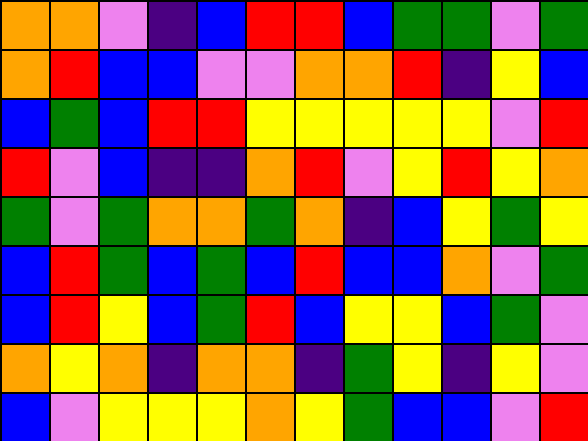[["orange", "orange", "violet", "indigo", "blue", "red", "red", "blue", "green", "green", "violet", "green"], ["orange", "red", "blue", "blue", "violet", "violet", "orange", "orange", "red", "indigo", "yellow", "blue"], ["blue", "green", "blue", "red", "red", "yellow", "yellow", "yellow", "yellow", "yellow", "violet", "red"], ["red", "violet", "blue", "indigo", "indigo", "orange", "red", "violet", "yellow", "red", "yellow", "orange"], ["green", "violet", "green", "orange", "orange", "green", "orange", "indigo", "blue", "yellow", "green", "yellow"], ["blue", "red", "green", "blue", "green", "blue", "red", "blue", "blue", "orange", "violet", "green"], ["blue", "red", "yellow", "blue", "green", "red", "blue", "yellow", "yellow", "blue", "green", "violet"], ["orange", "yellow", "orange", "indigo", "orange", "orange", "indigo", "green", "yellow", "indigo", "yellow", "violet"], ["blue", "violet", "yellow", "yellow", "yellow", "orange", "yellow", "green", "blue", "blue", "violet", "red"]]